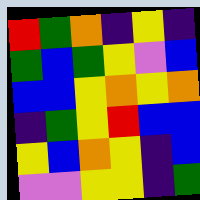[["red", "green", "orange", "indigo", "yellow", "indigo"], ["green", "blue", "green", "yellow", "violet", "blue"], ["blue", "blue", "yellow", "orange", "yellow", "orange"], ["indigo", "green", "yellow", "red", "blue", "blue"], ["yellow", "blue", "orange", "yellow", "indigo", "blue"], ["violet", "violet", "yellow", "yellow", "indigo", "green"]]